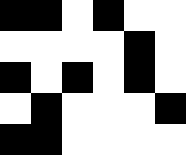[["black", "black", "white", "black", "white", "white"], ["white", "white", "white", "white", "black", "white"], ["black", "white", "black", "white", "black", "white"], ["white", "black", "white", "white", "white", "black"], ["black", "black", "white", "white", "white", "white"]]